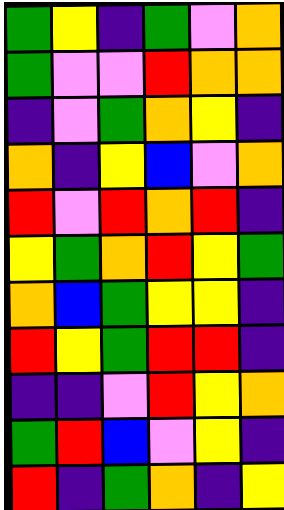[["green", "yellow", "indigo", "green", "violet", "orange"], ["green", "violet", "violet", "red", "orange", "orange"], ["indigo", "violet", "green", "orange", "yellow", "indigo"], ["orange", "indigo", "yellow", "blue", "violet", "orange"], ["red", "violet", "red", "orange", "red", "indigo"], ["yellow", "green", "orange", "red", "yellow", "green"], ["orange", "blue", "green", "yellow", "yellow", "indigo"], ["red", "yellow", "green", "red", "red", "indigo"], ["indigo", "indigo", "violet", "red", "yellow", "orange"], ["green", "red", "blue", "violet", "yellow", "indigo"], ["red", "indigo", "green", "orange", "indigo", "yellow"]]